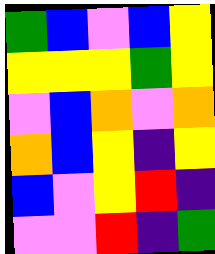[["green", "blue", "violet", "blue", "yellow"], ["yellow", "yellow", "yellow", "green", "yellow"], ["violet", "blue", "orange", "violet", "orange"], ["orange", "blue", "yellow", "indigo", "yellow"], ["blue", "violet", "yellow", "red", "indigo"], ["violet", "violet", "red", "indigo", "green"]]